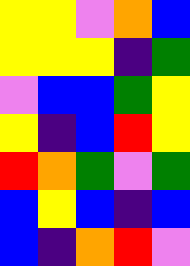[["yellow", "yellow", "violet", "orange", "blue"], ["yellow", "yellow", "yellow", "indigo", "green"], ["violet", "blue", "blue", "green", "yellow"], ["yellow", "indigo", "blue", "red", "yellow"], ["red", "orange", "green", "violet", "green"], ["blue", "yellow", "blue", "indigo", "blue"], ["blue", "indigo", "orange", "red", "violet"]]